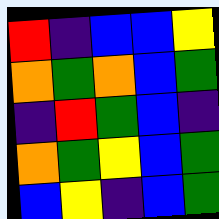[["red", "indigo", "blue", "blue", "yellow"], ["orange", "green", "orange", "blue", "green"], ["indigo", "red", "green", "blue", "indigo"], ["orange", "green", "yellow", "blue", "green"], ["blue", "yellow", "indigo", "blue", "green"]]